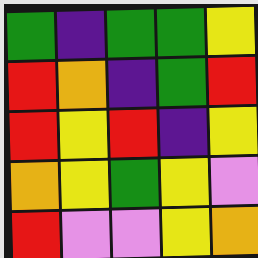[["green", "indigo", "green", "green", "yellow"], ["red", "orange", "indigo", "green", "red"], ["red", "yellow", "red", "indigo", "yellow"], ["orange", "yellow", "green", "yellow", "violet"], ["red", "violet", "violet", "yellow", "orange"]]